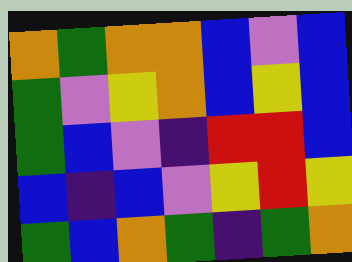[["orange", "green", "orange", "orange", "blue", "violet", "blue"], ["green", "violet", "yellow", "orange", "blue", "yellow", "blue"], ["green", "blue", "violet", "indigo", "red", "red", "blue"], ["blue", "indigo", "blue", "violet", "yellow", "red", "yellow"], ["green", "blue", "orange", "green", "indigo", "green", "orange"]]